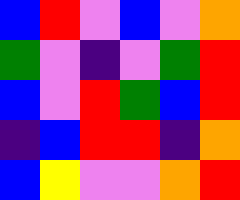[["blue", "red", "violet", "blue", "violet", "orange"], ["green", "violet", "indigo", "violet", "green", "red"], ["blue", "violet", "red", "green", "blue", "red"], ["indigo", "blue", "red", "red", "indigo", "orange"], ["blue", "yellow", "violet", "violet", "orange", "red"]]